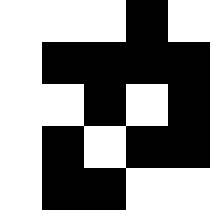[["white", "white", "white", "black", "white"], ["white", "black", "black", "black", "black"], ["white", "white", "black", "white", "black"], ["white", "black", "white", "black", "black"], ["white", "black", "black", "white", "white"]]